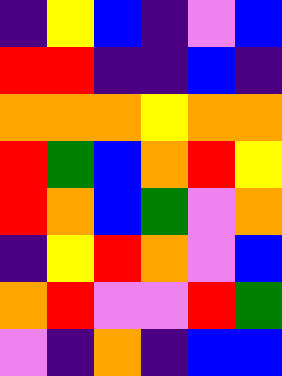[["indigo", "yellow", "blue", "indigo", "violet", "blue"], ["red", "red", "indigo", "indigo", "blue", "indigo"], ["orange", "orange", "orange", "yellow", "orange", "orange"], ["red", "green", "blue", "orange", "red", "yellow"], ["red", "orange", "blue", "green", "violet", "orange"], ["indigo", "yellow", "red", "orange", "violet", "blue"], ["orange", "red", "violet", "violet", "red", "green"], ["violet", "indigo", "orange", "indigo", "blue", "blue"]]